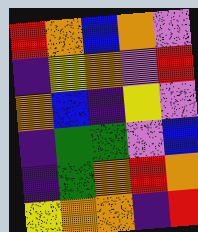[["red", "orange", "blue", "orange", "violet"], ["indigo", "yellow", "orange", "violet", "red"], ["orange", "blue", "indigo", "yellow", "violet"], ["indigo", "green", "green", "violet", "blue"], ["indigo", "green", "orange", "red", "orange"], ["yellow", "orange", "orange", "indigo", "red"]]